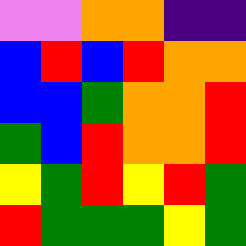[["violet", "violet", "orange", "orange", "indigo", "indigo"], ["blue", "red", "blue", "red", "orange", "orange"], ["blue", "blue", "green", "orange", "orange", "red"], ["green", "blue", "red", "orange", "orange", "red"], ["yellow", "green", "red", "yellow", "red", "green"], ["red", "green", "green", "green", "yellow", "green"]]